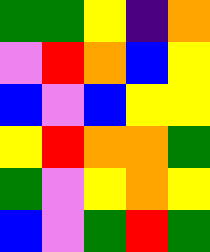[["green", "green", "yellow", "indigo", "orange"], ["violet", "red", "orange", "blue", "yellow"], ["blue", "violet", "blue", "yellow", "yellow"], ["yellow", "red", "orange", "orange", "green"], ["green", "violet", "yellow", "orange", "yellow"], ["blue", "violet", "green", "red", "green"]]